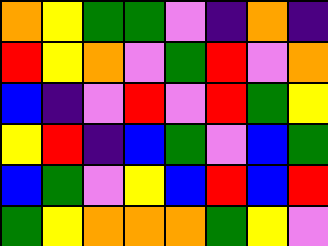[["orange", "yellow", "green", "green", "violet", "indigo", "orange", "indigo"], ["red", "yellow", "orange", "violet", "green", "red", "violet", "orange"], ["blue", "indigo", "violet", "red", "violet", "red", "green", "yellow"], ["yellow", "red", "indigo", "blue", "green", "violet", "blue", "green"], ["blue", "green", "violet", "yellow", "blue", "red", "blue", "red"], ["green", "yellow", "orange", "orange", "orange", "green", "yellow", "violet"]]